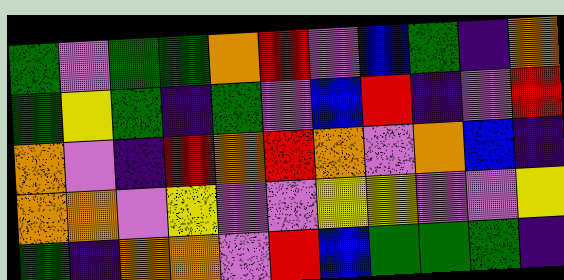[["green", "violet", "green", "green", "orange", "red", "violet", "blue", "green", "indigo", "orange"], ["green", "yellow", "green", "indigo", "green", "violet", "blue", "red", "indigo", "violet", "red"], ["orange", "violet", "indigo", "red", "orange", "red", "orange", "violet", "orange", "blue", "indigo"], ["orange", "orange", "violet", "yellow", "violet", "violet", "yellow", "yellow", "violet", "violet", "yellow"], ["green", "indigo", "orange", "orange", "violet", "red", "blue", "green", "green", "green", "indigo"]]